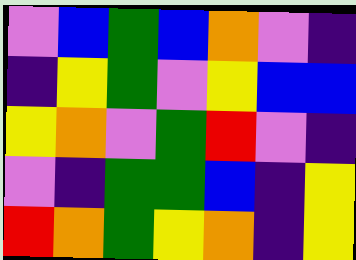[["violet", "blue", "green", "blue", "orange", "violet", "indigo"], ["indigo", "yellow", "green", "violet", "yellow", "blue", "blue"], ["yellow", "orange", "violet", "green", "red", "violet", "indigo"], ["violet", "indigo", "green", "green", "blue", "indigo", "yellow"], ["red", "orange", "green", "yellow", "orange", "indigo", "yellow"]]